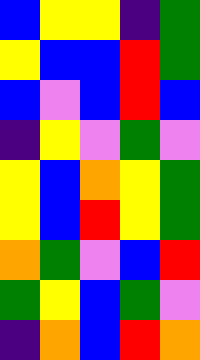[["blue", "yellow", "yellow", "indigo", "green"], ["yellow", "blue", "blue", "red", "green"], ["blue", "violet", "blue", "red", "blue"], ["indigo", "yellow", "violet", "green", "violet"], ["yellow", "blue", "orange", "yellow", "green"], ["yellow", "blue", "red", "yellow", "green"], ["orange", "green", "violet", "blue", "red"], ["green", "yellow", "blue", "green", "violet"], ["indigo", "orange", "blue", "red", "orange"]]